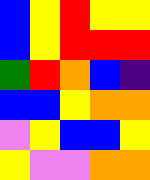[["blue", "yellow", "red", "yellow", "yellow"], ["blue", "yellow", "red", "red", "red"], ["green", "red", "orange", "blue", "indigo"], ["blue", "blue", "yellow", "orange", "orange"], ["violet", "yellow", "blue", "blue", "yellow"], ["yellow", "violet", "violet", "orange", "orange"]]